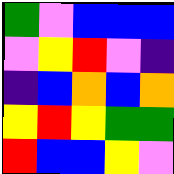[["green", "violet", "blue", "blue", "blue"], ["violet", "yellow", "red", "violet", "indigo"], ["indigo", "blue", "orange", "blue", "orange"], ["yellow", "red", "yellow", "green", "green"], ["red", "blue", "blue", "yellow", "violet"]]